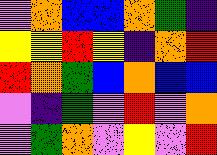[["violet", "orange", "blue", "blue", "orange", "green", "indigo"], ["yellow", "yellow", "red", "yellow", "indigo", "orange", "red"], ["red", "orange", "green", "blue", "orange", "blue", "blue"], ["violet", "indigo", "green", "violet", "red", "violet", "orange"], ["violet", "green", "orange", "violet", "yellow", "violet", "red"]]